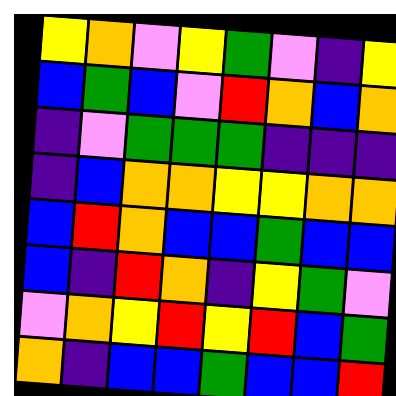[["yellow", "orange", "violet", "yellow", "green", "violet", "indigo", "yellow"], ["blue", "green", "blue", "violet", "red", "orange", "blue", "orange"], ["indigo", "violet", "green", "green", "green", "indigo", "indigo", "indigo"], ["indigo", "blue", "orange", "orange", "yellow", "yellow", "orange", "orange"], ["blue", "red", "orange", "blue", "blue", "green", "blue", "blue"], ["blue", "indigo", "red", "orange", "indigo", "yellow", "green", "violet"], ["violet", "orange", "yellow", "red", "yellow", "red", "blue", "green"], ["orange", "indigo", "blue", "blue", "green", "blue", "blue", "red"]]